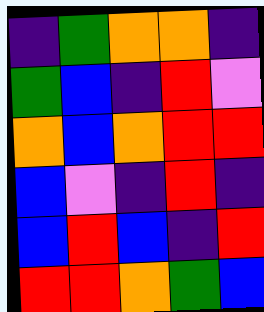[["indigo", "green", "orange", "orange", "indigo"], ["green", "blue", "indigo", "red", "violet"], ["orange", "blue", "orange", "red", "red"], ["blue", "violet", "indigo", "red", "indigo"], ["blue", "red", "blue", "indigo", "red"], ["red", "red", "orange", "green", "blue"]]